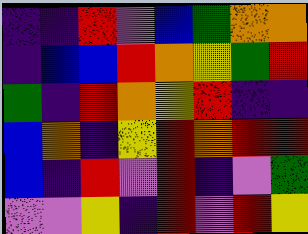[["indigo", "indigo", "red", "violet", "blue", "green", "orange", "orange"], ["indigo", "blue", "blue", "red", "orange", "yellow", "green", "red"], ["green", "indigo", "red", "orange", "yellow", "red", "indigo", "indigo"], ["blue", "orange", "indigo", "yellow", "red", "orange", "red", "red"], ["blue", "indigo", "red", "violet", "red", "indigo", "violet", "green"], ["violet", "violet", "yellow", "indigo", "red", "violet", "red", "yellow"]]